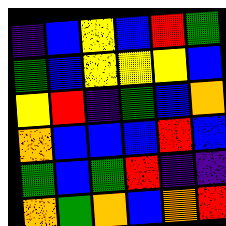[["indigo", "blue", "yellow", "blue", "red", "green"], ["green", "blue", "yellow", "yellow", "yellow", "blue"], ["yellow", "red", "indigo", "green", "blue", "orange"], ["orange", "blue", "blue", "blue", "red", "blue"], ["green", "blue", "green", "red", "indigo", "indigo"], ["orange", "green", "orange", "blue", "orange", "red"]]